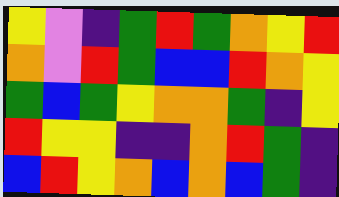[["yellow", "violet", "indigo", "green", "red", "green", "orange", "yellow", "red"], ["orange", "violet", "red", "green", "blue", "blue", "red", "orange", "yellow"], ["green", "blue", "green", "yellow", "orange", "orange", "green", "indigo", "yellow"], ["red", "yellow", "yellow", "indigo", "indigo", "orange", "red", "green", "indigo"], ["blue", "red", "yellow", "orange", "blue", "orange", "blue", "green", "indigo"]]